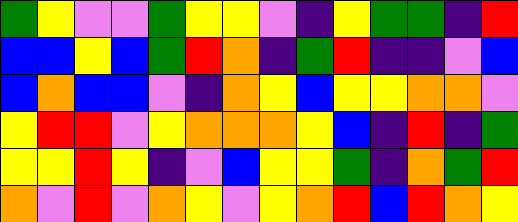[["green", "yellow", "violet", "violet", "green", "yellow", "yellow", "violet", "indigo", "yellow", "green", "green", "indigo", "red"], ["blue", "blue", "yellow", "blue", "green", "red", "orange", "indigo", "green", "red", "indigo", "indigo", "violet", "blue"], ["blue", "orange", "blue", "blue", "violet", "indigo", "orange", "yellow", "blue", "yellow", "yellow", "orange", "orange", "violet"], ["yellow", "red", "red", "violet", "yellow", "orange", "orange", "orange", "yellow", "blue", "indigo", "red", "indigo", "green"], ["yellow", "yellow", "red", "yellow", "indigo", "violet", "blue", "yellow", "yellow", "green", "indigo", "orange", "green", "red"], ["orange", "violet", "red", "violet", "orange", "yellow", "violet", "yellow", "orange", "red", "blue", "red", "orange", "yellow"]]